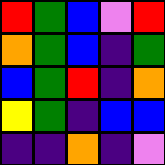[["red", "green", "blue", "violet", "red"], ["orange", "green", "blue", "indigo", "green"], ["blue", "green", "red", "indigo", "orange"], ["yellow", "green", "indigo", "blue", "blue"], ["indigo", "indigo", "orange", "indigo", "violet"]]